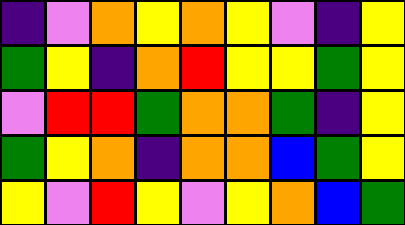[["indigo", "violet", "orange", "yellow", "orange", "yellow", "violet", "indigo", "yellow"], ["green", "yellow", "indigo", "orange", "red", "yellow", "yellow", "green", "yellow"], ["violet", "red", "red", "green", "orange", "orange", "green", "indigo", "yellow"], ["green", "yellow", "orange", "indigo", "orange", "orange", "blue", "green", "yellow"], ["yellow", "violet", "red", "yellow", "violet", "yellow", "orange", "blue", "green"]]